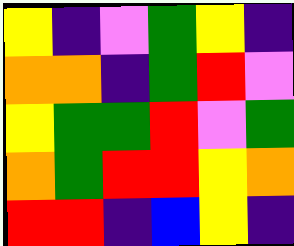[["yellow", "indigo", "violet", "green", "yellow", "indigo"], ["orange", "orange", "indigo", "green", "red", "violet"], ["yellow", "green", "green", "red", "violet", "green"], ["orange", "green", "red", "red", "yellow", "orange"], ["red", "red", "indigo", "blue", "yellow", "indigo"]]